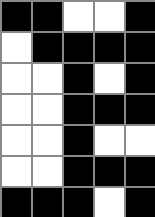[["black", "black", "white", "white", "black"], ["white", "black", "black", "black", "black"], ["white", "white", "black", "white", "black"], ["white", "white", "black", "black", "black"], ["white", "white", "black", "white", "white"], ["white", "white", "black", "black", "black"], ["black", "black", "black", "white", "black"]]